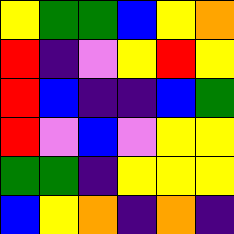[["yellow", "green", "green", "blue", "yellow", "orange"], ["red", "indigo", "violet", "yellow", "red", "yellow"], ["red", "blue", "indigo", "indigo", "blue", "green"], ["red", "violet", "blue", "violet", "yellow", "yellow"], ["green", "green", "indigo", "yellow", "yellow", "yellow"], ["blue", "yellow", "orange", "indigo", "orange", "indigo"]]